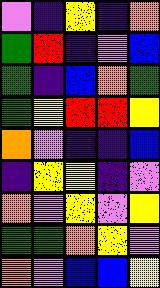[["violet", "indigo", "yellow", "indigo", "orange"], ["green", "red", "indigo", "violet", "blue"], ["green", "indigo", "blue", "orange", "green"], ["green", "yellow", "red", "red", "yellow"], ["orange", "violet", "indigo", "indigo", "blue"], ["indigo", "yellow", "yellow", "indigo", "violet"], ["orange", "violet", "yellow", "violet", "yellow"], ["green", "green", "orange", "yellow", "violet"], ["orange", "violet", "blue", "blue", "yellow"]]